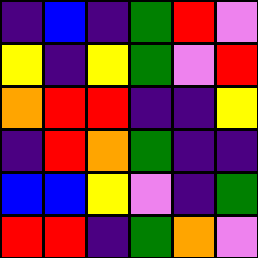[["indigo", "blue", "indigo", "green", "red", "violet"], ["yellow", "indigo", "yellow", "green", "violet", "red"], ["orange", "red", "red", "indigo", "indigo", "yellow"], ["indigo", "red", "orange", "green", "indigo", "indigo"], ["blue", "blue", "yellow", "violet", "indigo", "green"], ["red", "red", "indigo", "green", "orange", "violet"]]